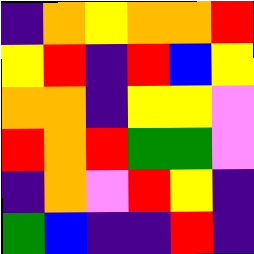[["indigo", "orange", "yellow", "orange", "orange", "red"], ["yellow", "red", "indigo", "red", "blue", "yellow"], ["orange", "orange", "indigo", "yellow", "yellow", "violet"], ["red", "orange", "red", "green", "green", "violet"], ["indigo", "orange", "violet", "red", "yellow", "indigo"], ["green", "blue", "indigo", "indigo", "red", "indigo"]]